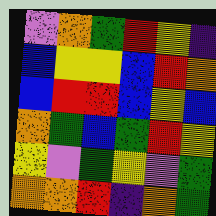[["violet", "orange", "green", "red", "yellow", "indigo"], ["blue", "yellow", "yellow", "blue", "red", "orange"], ["blue", "red", "red", "blue", "yellow", "blue"], ["orange", "green", "blue", "green", "red", "yellow"], ["yellow", "violet", "green", "yellow", "violet", "green"], ["orange", "orange", "red", "indigo", "orange", "green"]]